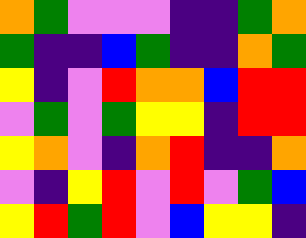[["orange", "green", "violet", "violet", "violet", "indigo", "indigo", "green", "orange"], ["green", "indigo", "indigo", "blue", "green", "indigo", "indigo", "orange", "green"], ["yellow", "indigo", "violet", "red", "orange", "orange", "blue", "red", "red"], ["violet", "green", "violet", "green", "yellow", "yellow", "indigo", "red", "red"], ["yellow", "orange", "violet", "indigo", "orange", "red", "indigo", "indigo", "orange"], ["violet", "indigo", "yellow", "red", "violet", "red", "violet", "green", "blue"], ["yellow", "red", "green", "red", "violet", "blue", "yellow", "yellow", "indigo"]]